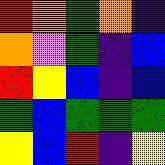[["red", "orange", "green", "orange", "indigo"], ["orange", "violet", "green", "indigo", "blue"], ["red", "yellow", "blue", "indigo", "blue"], ["green", "blue", "green", "green", "green"], ["yellow", "blue", "red", "indigo", "yellow"]]